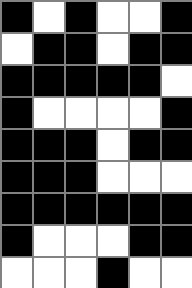[["black", "white", "black", "white", "white", "black"], ["white", "black", "black", "white", "black", "black"], ["black", "black", "black", "black", "black", "white"], ["black", "white", "white", "white", "white", "black"], ["black", "black", "black", "white", "black", "black"], ["black", "black", "black", "white", "white", "white"], ["black", "black", "black", "black", "black", "black"], ["black", "white", "white", "white", "black", "black"], ["white", "white", "white", "black", "white", "white"]]